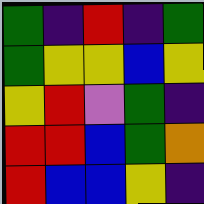[["green", "indigo", "red", "indigo", "green"], ["green", "yellow", "yellow", "blue", "yellow"], ["yellow", "red", "violet", "green", "indigo"], ["red", "red", "blue", "green", "orange"], ["red", "blue", "blue", "yellow", "indigo"]]